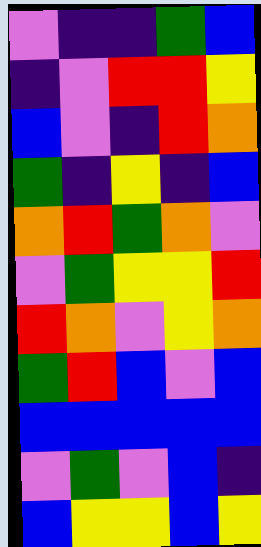[["violet", "indigo", "indigo", "green", "blue"], ["indigo", "violet", "red", "red", "yellow"], ["blue", "violet", "indigo", "red", "orange"], ["green", "indigo", "yellow", "indigo", "blue"], ["orange", "red", "green", "orange", "violet"], ["violet", "green", "yellow", "yellow", "red"], ["red", "orange", "violet", "yellow", "orange"], ["green", "red", "blue", "violet", "blue"], ["blue", "blue", "blue", "blue", "blue"], ["violet", "green", "violet", "blue", "indigo"], ["blue", "yellow", "yellow", "blue", "yellow"]]